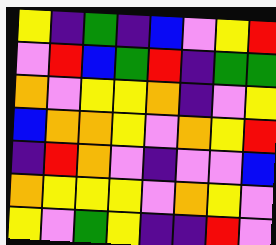[["yellow", "indigo", "green", "indigo", "blue", "violet", "yellow", "red"], ["violet", "red", "blue", "green", "red", "indigo", "green", "green"], ["orange", "violet", "yellow", "yellow", "orange", "indigo", "violet", "yellow"], ["blue", "orange", "orange", "yellow", "violet", "orange", "yellow", "red"], ["indigo", "red", "orange", "violet", "indigo", "violet", "violet", "blue"], ["orange", "yellow", "yellow", "yellow", "violet", "orange", "yellow", "violet"], ["yellow", "violet", "green", "yellow", "indigo", "indigo", "red", "violet"]]